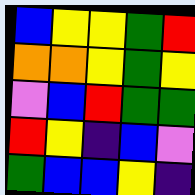[["blue", "yellow", "yellow", "green", "red"], ["orange", "orange", "yellow", "green", "yellow"], ["violet", "blue", "red", "green", "green"], ["red", "yellow", "indigo", "blue", "violet"], ["green", "blue", "blue", "yellow", "indigo"]]